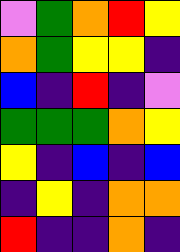[["violet", "green", "orange", "red", "yellow"], ["orange", "green", "yellow", "yellow", "indigo"], ["blue", "indigo", "red", "indigo", "violet"], ["green", "green", "green", "orange", "yellow"], ["yellow", "indigo", "blue", "indigo", "blue"], ["indigo", "yellow", "indigo", "orange", "orange"], ["red", "indigo", "indigo", "orange", "indigo"]]